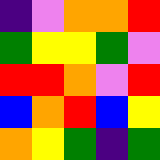[["indigo", "violet", "orange", "orange", "red"], ["green", "yellow", "yellow", "green", "violet"], ["red", "red", "orange", "violet", "red"], ["blue", "orange", "red", "blue", "yellow"], ["orange", "yellow", "green", "indigo", "green"]]